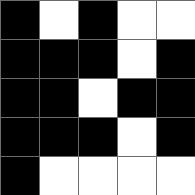[["black", "white", "black", "white", "white"], ["black", "black", "black", "white", "black"], ["black", "black", "white", "black", "black"], ["black", "black", "black", "white", "black"], ["black", "white", "white", "white", "white"]]